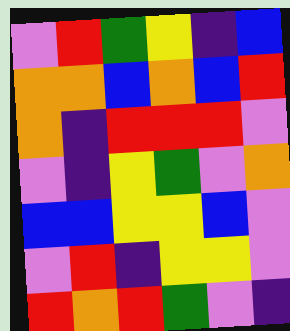[["violet", "red", "green", "yellow", "indigo", "blue"], ["orange", "orange", "blue", "orange", "blue", "red"], ["orange", "indigo", "red", "red", "red", "violet"], ["violet", "indigo", "yellow", "green", "violet", "orange"], ["blue", "blue", "yellow", "yellow", "blue", "violet"], ["violet", "red", "indigo", "yellow", "yellow", "violet"], ["red", "orange", "red", "green", "violet", "indigo"]]